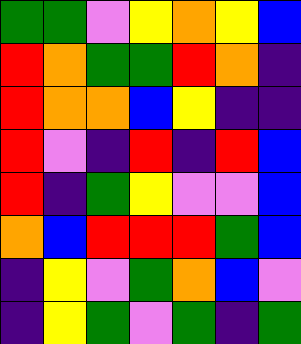[["green", "green", "violet", "yellow", "orange", "yellow", "blue"], ["red", "orange", "green", "green", "red", "orange", "indigo"], ["red", "orange", "orange", "blue", "yellow", "indigo", "indigo"], ["red", "violet", "indigo", "red", "indigo", "red", "blue"], ["red", "indigo", "green", "yellow", "violet", "violet", "blue"], ["orange", "blue", "red", "red", "red", "green", "blue"], ["indigo", "yellow", "violet", "green", "orange", "blue", "violet"], ["indigo", "yellow", "green", "violet", "green", "indigo", "green"]]